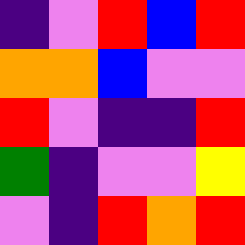[["indigo", "violet", "red", "blue", "red"], ["orange", "orange", "blue", "violet", "violet"], ["red", "violet", "indigo", "indigo", "red"], ["green", "indigo", "violet", "violet", "yellow"], ["violet", "indigo", "red", "orange", "red"]]